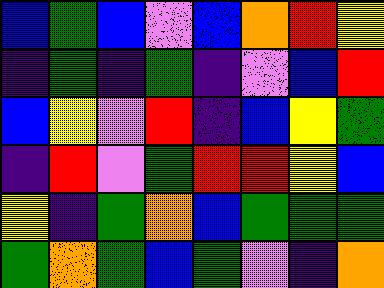[["blue", "green", "blue", "violet", "blue", "orange", "red", "yellow"], ["indigo", "green", "indigo", "green", "indigo", "violet", "blue", "red"], ["blue", "yellow", "violet", "red", "indigo", "blue", "yellow", "green"], ["indigo", "red", "violet", "green", "red", "red", "yellow", "blue"], ["yellow", "indigo", "green", "orange", "blue", "green", "green", "green"], ["green", "orange", "green", "blue", "green", "violet", "indigo", "orange"]]